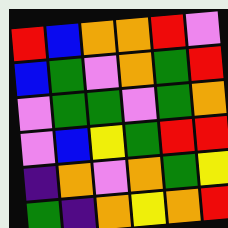[["red", "blue", "orange", "orange", "red", "violet"], ["blue", "green", "violet", "orange", "green", "red"], ["violet", "green", "green", "violet", "green", "orange"], ["violet", "blue", "yellow", "green", "red", "red"], ["indigo", "orange", "violet", "orange", "green", "yellow"], ["green", "indigo", "orange", "yellow", "orange", "red"]]